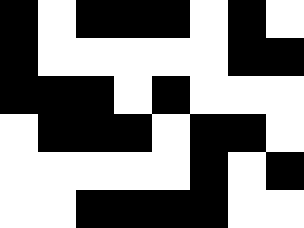[["black", "white", "black", "black", "black", "white", "black", "white"], ["black", "white", "white", "white", "white", "white", "black", "black"], ["black", "black", "black", "white", "black", "white", "white", "white"], ["white", "black", "black", "black", "white", "black", "black", "white"], ["white", "white", "white", "white", "white", "black", "white", "black"], ["white", "white", "black", "black", "black", "black", "white", "white"]]